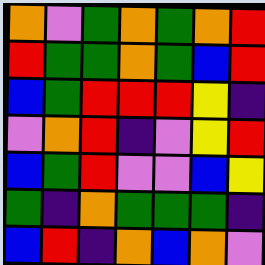[["orange", "violet", "green", "orange", "green", "orange", "red"], ["red", "green", "green", "orange", "green", "blue", "red"], ["blue", "green", "red", "red", "red", "yellow", "indigo"], ["violet", "orange", "red", "indigo", "violet", "yellow", "red"], ["blue", "green", "red", "violet", "violet", "blue", "yellow"], ["green", "indigo", "orange", "green", "green", "green", "indigo"], ["blue", "red", "indigo", "orange", "blue", "orange", "violet"]]